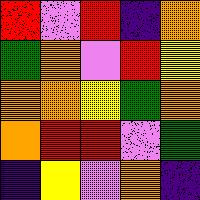[["red", "violet", "red", "indigo", "orange"], ["green", "orange", "violet", "red", "yellow"], ["orange", "orange", "yellow", "green", "orange"], ["orange", "red", "red", "violet", "green"], ["indigo", "yellow", "violet", "orange", "indigo"]]